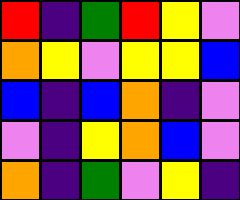[["red", "indigo", "green", "red", "yellow", "violet"], ["orange", "yellow", "violet", "yellow", "yellow", "blue"], ["blue", "indigo", "blue", "orange", "indigo", "violet"], ["violet", "indigo", "yellow", "orange", "blue", "violet"], ["orange", "indigo", "green", "violet", "yellow", "indigo"]]